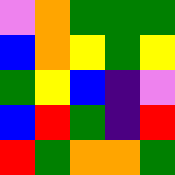[["violet", "orange", "green", "green", "green"], ["blue", "orange", "yellow", "green", "yellow"], ["green", "yellow", "blue", "indigo", "violet"], ["blue", "red", "green", "indigo", "red"], ["red", "green", "orange", "orange", "green"]]